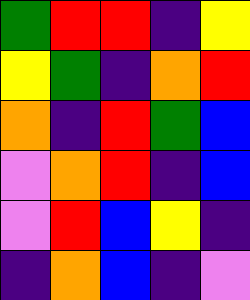[["green", "red", "red", "indigo", "yellow"], ["yellow", "green", "indigo", "orange", "red"], ["orange", "indigo", "red", "green", "blue"], ["violet", "orange", "red", "indigo", "blue"], ["violet", "red", "blue", "yellow", "indigo"], ["indigo", "orange", "blue", "indigo", "violet"]]